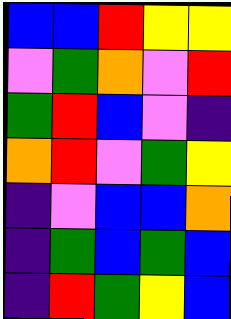[["blue", "blue", "red", "yellow", "yellow"], ["violet", "green", "orange", "violet", "red"], ["green", "red", "blue", "violet", "indigo"], ["orange", "red", "violet", "green", "yellow"], ["indigo", "violet", "blue", "blue", "orange"], ["indigo", "green", "blue", "green", "blue"], ["indigo", "red", "green", "yellow", "blue"]]